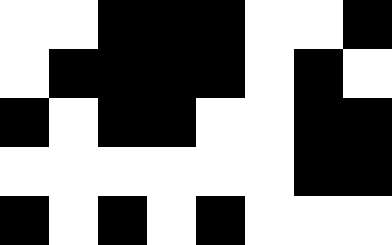[["white", "white", "black", "black", "black", "white", "white", "black"], ["white", "black", "black", "black", "black", "white", "black", "white"], ["black", "white", "black", "black", "white", "white", "black", "black"], ["white", "white", "white", "white", "white", "white", "black", "black"], ["black", "white", "black", "white", "black", "white", "white", "white"]]